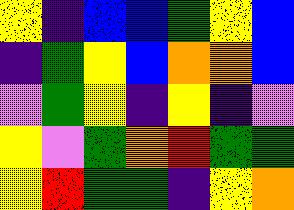[["yellow", "indigo", "blue", "blue", "green", "yellow", "blue"], ["indigo", "green", "yellow", "blue", "orange", "orange", "blue"], ["violet", "green", "yellow", "indigo", "yellow", "indigo", "violet"], ["yellow", "violet", "green", "orange", "red", "green", "green"], ["yellow", "red", "green", "green", "indigo", "yellow", "orange"]]